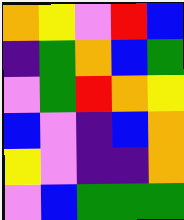[["orange", "yellow", "violet", "red", "blue"], ["indigo", "green", "orange", "blue", "green"], ["violet", "green", "red", "orange", "yellow"], ["blue", "violet", "indigo", "blue", "orange"], ["yellow", "violet", "indigo", "indigo", "orange"], ["violet", "blue", "green", "green", "green"]]